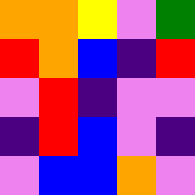[["orange", "orange", "yellow", "violet", "green"], ["red", "orange", "blue", "indigo", "red"], ["violet", "red", "indigo", "violet", "violet"], ["indigo", "red", "blue", "violet", "indigo"], ["violet", "blue", "blue", "orange", "violet"]]